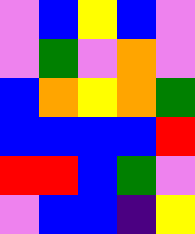[["violet", "blue", "yellow", "blue", "violet"], ["violet", "green", "violet", "orange", "violet"], ["blue", "orange", "yellow", "orange", "green"], ["blue", "blue", "blue", "blue", "red"], ["red", "red", "blue", "green", "violet"], ["violet", "blue", "blue", "indigo", "yellow"]]